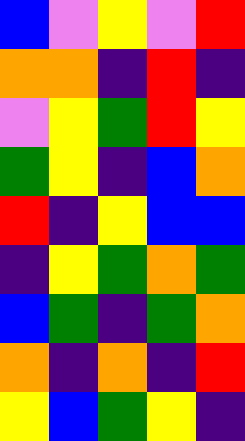[["blue", "violet", "yellow", "violet", "red"], ["orange", "orange", "indigo", "red", "indigo"], ["violet", "yellow", "green", "red", "yellow"], ["green", "yellow", "indigo", "blue", "orange"], ["red", "indigo", "yellow", "blue", "blue"], ["indigo", "yellow", "green", "orange", "green"], ["blue", "green", "indigo", "green", "orange"], ["orange", "indigo", "orange", "indigo", "red"], ["yellow", "blue", "green", "yellow", "indigo"]]